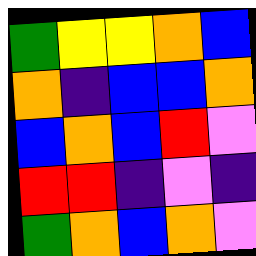[["green", "yellow", "yellow", "orange", "blue"], ["orange", "indigo", "blue", "blue", "orange"], ["blue", "orange", "blue", "red", "violet"], ["red", "red", "indigo", "violet", "indigo"], ["green", "orange", "blue", "orange", "violet"]]